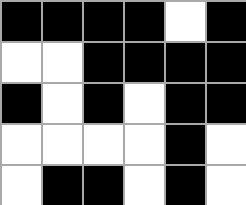[["black", "black", "black", "black", "white", "black"], ["white", "white", "black", "black", "black", "black"], ["black", "white", "black", "white", "black", "black"], ["white", "white", "white", "white", "black", "white"], ["white", "black", "black", "white", "black", "white"]]